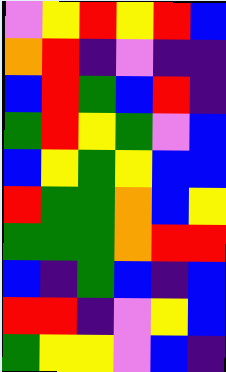[["violet", "yellow", "red", "yellow", "red", "blue"], ["orange", "red", "indigo", "violet", "indigo", "indigo"], ["blue", "red", "green", "blue", "red", "indigo"], ["green", "red", "yellow", "green", "violet", "blue"], ["blue", "yellow", "green", "yellow", "blue", "blue"], ["red", "green", "green", "orange", "blue", "yellow"], ["green", "green", "green", "orange", "red", "red"], ["blue", "indigo", "green", "blue", "indigo", "blue"], ["red", "red", "indigo", "violet", "yellow", "blue"], ["green", "yellow", "yellow", "violet", "blue", "indigo"]]